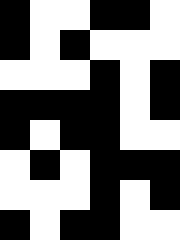[["black", "white", "white", "black", "black", "white"], ["black", "white", "black", "white", "white", "white"], ["white", "white", "white", "black", "white", "black"], ["black", "black", "black", "black", "white", "black"], ["black", "white", "black", "black", "white", "white"], ["white", "black", "white", "black", "black", "black"], ["white", "white", "white", "black", "white", "black"], ["black", "white", "black", "black", "white", "white"]]